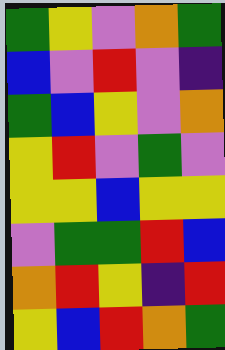[["green", "yellow", "violet", "orange", "green"], ["blue", "violet", "red", "violet", "indigo"], ["green", "blue", "yellow", "violet", "orange"], ["yellow", "red", "violet", "green", "violet"], ["yellow", "yellow", "blue", "yellow", "yellow"], ["violet", "green", "green", "red", "blue"], ["orange", "red", "yellow", "indigo", "red"], ["yellow", "blue", "red", "orange", "green"]]